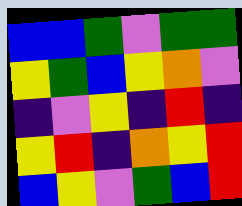[["blue", "blue", "green", "violet", "green", "green"], ["yellow", "green", "blue", "yellow", "orange", "violet"], ["indigo", "violet", "yellow", "indigo", "red", "indigo"], ["yellow", "red", "indigo", "orange", "yellow", "red"], ["blue", "yellow", "violet", "green", "blue", "red"]]